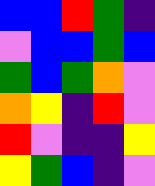[["blue", "blue", "red", "green", "indigo"], ["violet", "blue", "blue", "green", "blue"], ["green", "blue", "green", "orange", "violet"], ["orange", "yellow", "indigo", "red", "violet"], ["red", "violet", "indigo", "indigo", "yellow"], ["yellow", "green", "blue", "indigo", "violet"]]